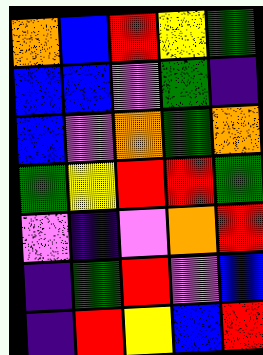[["orange", "blue", "red", "yellow", "green"], ["blue", "blue", "violet", "green", "indigo"], ["blue", "violet", "orange", "green", "orange"], ["green", "yellow", "red", "red", "green"], ["violet", "indigo", "violet", "orange", "red"], ["indigo", "green", "red", "violet", "blue"], ["indigo", "red", "yellow", "blue", "red"]]